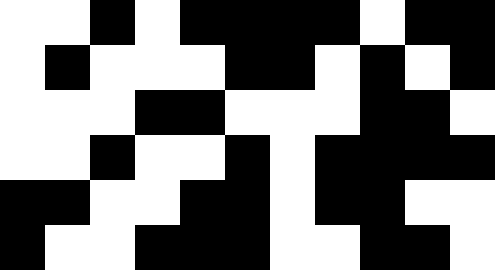[["white", "white", "black", "white", "black", "black", "black", "black", "white", "black", "black"], ["white", "black", "white", "white", "white", "black", "black", "white", "black", "white", "black"], ["white", "white", "white", "black", "black", "white", "white", "white", "black", "black", "white"], ["white", "white", "black", "white", "white", "black", "white", "black", "black", "black", "black"], ["black", "black", "white", "white", "black", "black", "white", "black", "black", "white", "white"], ["black", "white", "white", "black", "black", "black", "white", "white", "black", "black", "white"]]